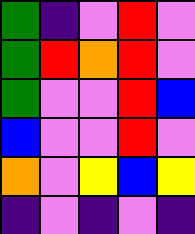[["green", "indigo", "violet", "red", "violet"], ["green", "red", "orange", "red", "violet"], ["green", "violet", "violet", "red", "blue"], ["blue", "violet", "violet", "red", "violet"], ["orange", "violet", "yellow", "blue", "yellow"], ["indigo", "violet", "indigo", "violet", "indigo"]]